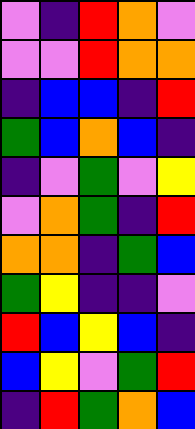[["violet", "indigo", "red", "orange", "violet"], ["violet", "violet", "red", "orange", "orange"], ["indigo", "blue", "blue", "indigo", "red"], ["green", "blue", "orange", "blue", "indigo"], ["indigo", "violet", "green", "violet", "yellow"], ["violet", "orange", "green", "indigo", "red"], ["orange", "orange", "indigo", "green", "blue"], ["green", "yellow", "indigo", "indigo", "violet"], ["red", "blue", "yellow", "blue", "indigo"], ["blue", "yellow", "violet", "green", "red"], ["indigo", "red", "green", "orange", "blue"]]